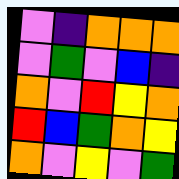[["violet", "indigo", "orange", "orange", "orange"], ["violet", "green", "violet", "blue", "indigo"], ["orange", "violet", "red", "yellow", "orange"], ["red", "blue", "green", "orange", "yellow"], ["orange", "violet", "yellow", "violet", "green"]]